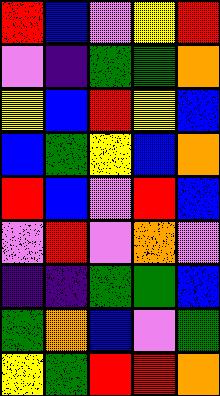[["red", "blue", "violet", "yellow", "red"], ["violet", "indigo", "green", "green", "orange"], ["yellow", "blue", "red", "yellow", "blue"], ["blue", "green", "yellow", "blue", "orange"], ["red", "blue", "violet", "red", "blue"], ["violet", "red", "violet", "orange", "violet"], ["indigo", "indigo", "green", "green", "blue"], ["green", "orange", "blue", "violet", "green"], ["yellow", "green", "red", "red", "orange"]]